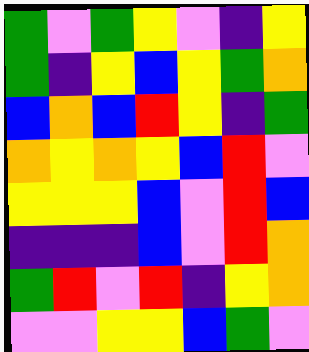[["green", "violet", "green", "yellow", "violet", "indigo", "yellow"], ["green", "indigo", "yellow", "blue", "yellow", "green", "orange"], ["blue", "orange", "blue", "red", "yellow", "indigo", "green"], ["orange", "yellow", "orange", "yellow", "blue", "red", "violet"], ["yellow", "yellow", "yellow", "blue", "violet", "red", "blue"], ["indigo", "indigo", "indigo", "blue", "violet", "red", "orange"], ["green", "red", "violet", "red", "indigo", "yellow", "orange"], ["violet", "violet", "yellow", "yellow", "blue", "green", "violet"]]